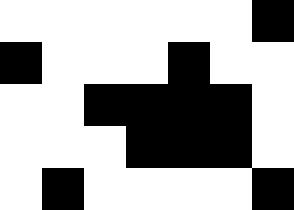[["white", "white", "white", "white", "white", "white", "black"], ["black", "white", "white", "white", "black", "white", "white"], ["white", "white", "black", "black", "black", "black", "white"], ["white", "white", "white", "black", "black", "black", "white"], ["white", "black", "white", "white", "white", "white", "black"]]